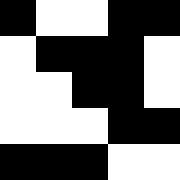[["black", "white", "white", "black", "black"], ["white", "black", "black", "black", "white"], ["white", "white", "black", "black", "white"], ["white", "white", "white", "black", "black"], ["black", "black", "black", "white", "white"]]